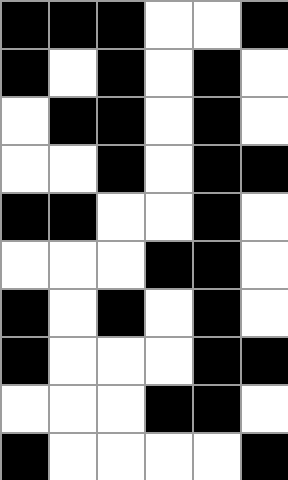[["black", "black", "black", "white", "white", "black"], ["black", "white", "black", "white", "black", "white"], ["white", "black", "black", "white", "black", "white"], ["white", "white", "black", "white", "black", "black"], ["black", "black", "white", "white", "black", "white"], ["white", "white", "white", "black", "black", "white"], ["black", "white", "black", "white", "black", "white"], ["black", "white", "white", "white", "black", "black"], ["white", "white", "white", "black", "black", "white"], ["black", "white", "white", "white", "white", "black"]]